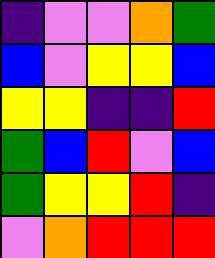[["indigo", "violet", "violet", "orange", "green"], ["blue", "violet", "yellow", "yellow", "blue"], ["yellow", "yellow", "indigo", "indigo", "red"], ["green", "blue", "red", "violet", "blue"], ["green", "yellow", "yellow", "red", "indigo"], ["violet", "orange", "red", "red", "red"]]